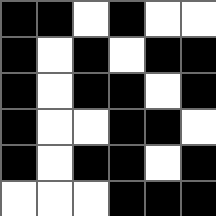[["black", "black", "white", "black", "white", "white"], ["black", "white", "black", "white", "black", "black"], ["black", "white", "black", "black", "white", "black"], ["black", "white", "white", "black", "black", "white"], ["black", "white", "black", "black", "white", "black"], ["white", "white", "white", "black", "black", "black"]]